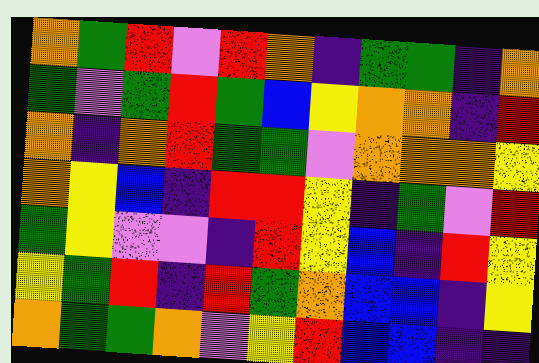[["orange", "green", "red", "violet", "red", "orange", "indigo", "green", "green", "indigo", "orange"], ["green", "violet", "green", "red", "green", "blue", "yellow", "orange", "orange", "indigo", "red"], ["orange", "indigo", "orange", "red", "green", "green", "violet", "orange", "orange", "orange", "yellow"], ["orange", "yellow", "blue", "indigo", "red", "red", "yellow", "indigo", "green", "violet", "red"], ["green", "yellow", "violet", "violet", "indigo", "red", "yellow", "blue", "indigo", "red", "yellow"], ["yellow", "green", "red", "indigo", "red", "green", "orange", "blue", "blue", "indigo", "yellow"], ["orange", "green", "green", "orange", "violet", "yellow", "red", "blue", "blue", "indigo", "indigo"]]